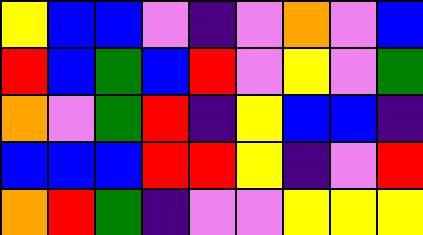[["yellow", "blue", "blue", "violet", "indigo", "violet", "orange", "violet", "blue"], ["red", "blue", "green", "blue", "red", "violet", "yellow", "violet", "green"], ["orange", "violet", "green", "red", "indigo", "yellow", "blue", "blue", "indigo"], ["blue", "blue", "blue", "red", "red", "yellow", "indigo", "violet", "red"], ["orange", "red", "green", "indigo", "violet", "violet", "yellow", "yellow", "yellow"]]